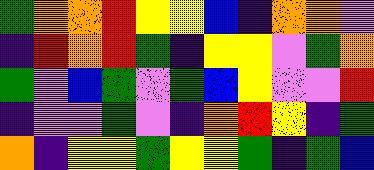[["green", "orange", "orange", "red", "yellow", "yellow", "blue", "indigo", "orange", "orange", "violet"], ["indigo", "red", "orange", "red", "green", "indigo", "yellow", "yellow", "violet", "green", "orange"], ["green", "violet", "blue", "green", "violet", "green", "blue", "yellow", "violet", "violet", "red"], ["indigo", "violet", "violet", "green", "violet", "indigo", "orange", "red", "yellow", "indigo", "green"], ["orange", "indigo", "yellow", "yellow", "green", "yellow", "yellow", "green", "indigo", "green", "blue"]]